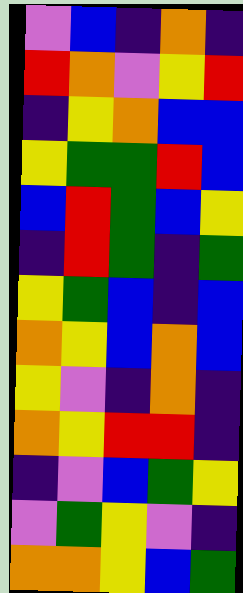[["violet", "blue", "indigo", "orange", "indigo"], ["red", "orange", "violet", "yellow", "red"], ["indigo", "yellow", "orange", "blue", "blue"], ["yellow", "green", "green", "red", "blue"], ["blue", "red", "green", "blue", "yellow"], ["indigo", "red", "green", "indigo", "green"], ["yellow", "green", "blue", "indigo", "blue"], ["orange", "yellow", "blue", "orange", "blue"], ["yellow", "violet", "indigo", "orange", "indigo"], ["orange", "yellow", "red", "red", "indigo"], ["indigo", "violet", "blue", "green", "yellow"], ["violet", "green", "yellow", "violet", "indigo"], ["orange", "orange", "yellow", "blue", "green"]]